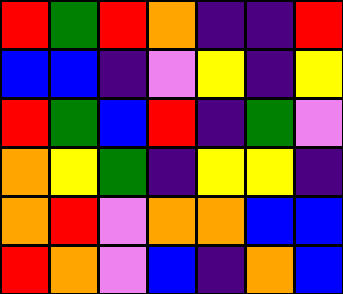[["red", "green", "red", "orange", "indigo", "indigo", "red"], ["blue", "blue", "indigo", "violet", "yellow", "indigo", "yellow"], ["red", "green", "blue", "red", "indigo", "green", "violet"], ["orange", "yellow", "green", "indigo", "yellow", "yellow", "indigo"], ["orange", "red", "violet", "orange", "orange", "blue", "blue"], ["red", "orange", "violet", "blue", "indigo", "orange", "blue"]]